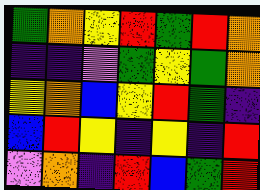[["green", "orange", "yellow", "red", "green", "red", "orange"], ["indigo", "indigo", "violet", "green", "yellow", "green", "orange"], ["yellow", "orange", "blue", "yellow", "red", "green", "indigo"], ["blue", "red", "yellow", "indigo", "yellow", "indigo", "red"], ["violet", "orange", "indigo", "red", "blue", "green", "red"]]